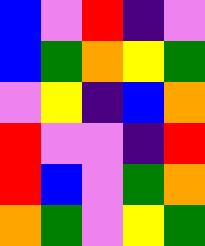[["blue", "violet", "red", "indigo", "violet"], ["blue", "green", "orange", "yellow", "green"], ["violet", "yellow", "indigo", "blue", "orange"], ["red", "violet", "violet", "indigo", "red"], ["red", "blue", "violet", "green", "orange"], ["orange", "green", "violet", "yellow", "green"]]